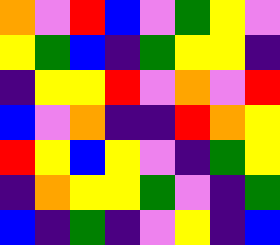[["orange", "violet", "red", "blue", "violet", "green", "yellow", "violet"], ["yellow", "green", "blue", "indigo", "green", "yellow", "yellow", "indigo"], ["indigo", "yellow", "yellow", "red", "violet", "orange", "violet", "red"], ["blue", "violet", "orange", "indigo", "indigo", "red", "orange", "yellow"], ["red", "yellow", "blue", "yellow", "violet", "indigo", "green", "yellow"], ["indigo", "orange", "yellow", "yellow", "green", "violet", "indigo", "green"], ["blue", "indigo", "green", "indigo", "violet", "yellow", "indigo", "blue"]]